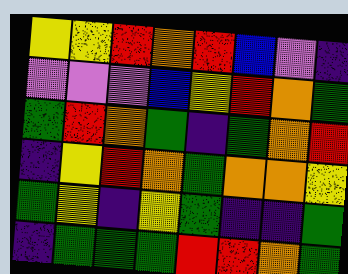[["yellow", "yellow", "red", "orange", "red", "blue", "violet", "indigo"], ["violet", "violet", "violet", "blue", "yellow", "red", "orange", "green"], ["green", "red", "orange", "green", "indigo", "green", "orange", "red"], ["indigo", "yellow", "red", "orange", "green", "orange", "orange", "yellow"], ["green", "yellow", "indigo", "yellow", "green", "indigo", "indigo", "green"], ["indigo", "green", "green", "green", "red", "red", "orange", "green"]]